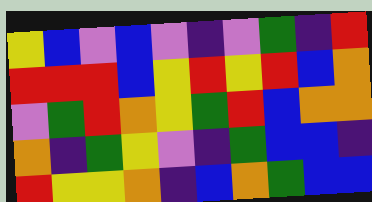[["yellow", "blue", "violet", "blue", "violet", "indigo", "violet", "green", "indigo", "red"], ["red", "red", "red", "blue", "yellow", "red", "yellow", "red", "blue", "orange"], ["violet", "green", "red", "orange", "yellow", "green", "red", "blue", "orange", "orange"], ["orange", "indigo", "green", "yellow", "violet", "indigo", "green", "blue", "blue", "indigo"], ["red", "yellow", "yellow", "orange", "indigo", "blue", "orange", "green", "blue", "blue"]]